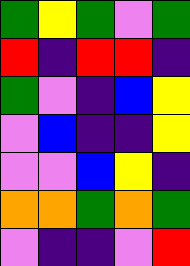[["green", "yellow", "green", "violet", "green"], ["red", "indigo", "red", "red", "indigo"], ["green", "violet", "indigo", "blue", "yellow"], ["violet", "blue", "indigo", "indigo", "yellow"], ["violet", "violet", "blue", "yellow", "indigo"], ["orange", "orange", "green", "orange", "green"], ["violet", "indigo", "indigo", "violet", "red"]]